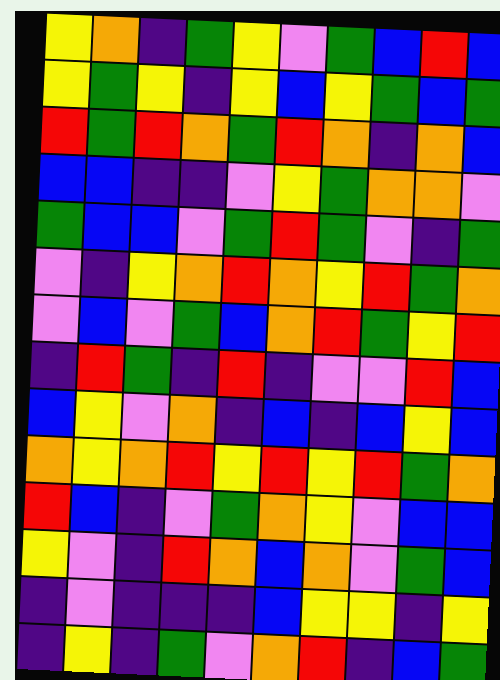[["yellow", "orange", "indigo", "green", "yellow", "violet", "green", "blue", "red", "blue"], ["yellow", "green", "yellow", "indigo", "yellow", "blue", "yellow", "green", "blue", "green"], ["red", "green", "red", "orange", "green", "red", "orange", "indigo", "orange", "blue"], ["blue", "blue", "indigo", "indigo", "violet", "yellow", "green", "orange", "orange", "violet"], ["green", "blue", "blue", "violet", "green", "red", "green", "violet", "indigo", "green"], ["violet", "indigo", "yellow", "orange", "red", "orange", "yellow", "red", "green", "orange"], ["violet", "blue", "violet", "green", "blue", "orange", "red", "green", "yellow", "red"], ["indigo", "red", "green", "indigo", "red", "indigo", "violet", "violet", "red", "blue"], ["blue", "yellow", "violet", "orange", "indigo", "blue", "indigo", "blue", "yellow", "blue"], ["orange", "yellow", "orange", "red", "yellow", "red", "yellow", "red", "green", "orange"], ["red", "blue", "indigo", "violet", "green", "orange", "yellow", "violet", "blue", "blue"], ["yellow", "violet", "indigo", "red", "orange", "blue", "orange", "violet", "green", "blue"], ["indigo", "violet", "indigo", "indigo", "indigo", "blue", "yellow", "yellow", "indigo", "yellow"], ["indigo", "yellow", "indigo", "green", "violet", "orange", "red", "indigo", "blue", "green"]]